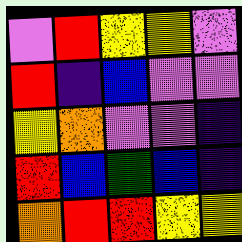[["violet", "red", "yellow", "yellow", "violet"], ["red", "indigo", "blue", "violet", "violet"], ["yellow", "orange", "violet", "violet", "indigo"], ["red", "blue", "green", "blue", "indigo"], ["orange", "red", "red", "yellow", "yellow"]]